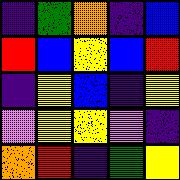[["indigo", "green", "orange", "indigo", "blue"], ["red", "blue", "yellow", "blue", "red"], ["indigo", "yellow", "blue", "indigo", "yellow"], ["violet", "yellow", "yellow", "violet", "indigo"], ["orange", "red", "indigo", "green", "yellow"]]